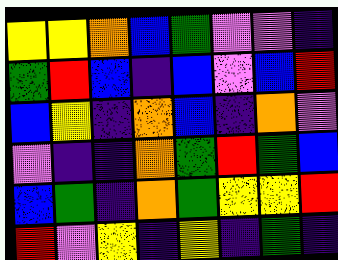[["yellow", "yellow", "orange", "blue", "green", "violet", "violet", "indigo"], ["green", "red", "blue", "indigo", "blue", "violet", "blue", "red"], ["blue", "yellow", "indigo", "orange", "blue", "indigo", "orange", "violet"], ["violet", "indigo", "indigo", "orange", "green", "red", "green", "blue"], ["blue", "green", "indigo", "orange", "green", "yellow", "yellow", "red"], ["red", "violet", "yellow", "indigo", "yellow", "indigo", "green", "indigo"]]